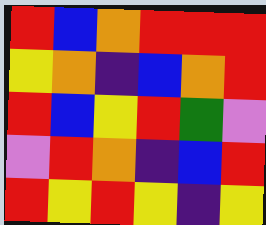[["red", "blue", "orange", "red", "red", "red"], ["yellow", "orange", "indigo", "blue", "orange", "red"], ["red", "blue", "yellow", "red", "green", "violet"], ["violet", "red", "orange", "indigo", "blue", "red"], ["red", "yellow", "red", "yellow", "indigo", "yellow"]]